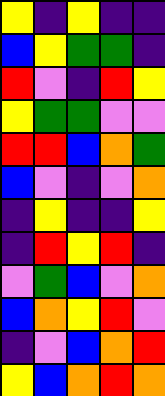[["yellow", "indigo", "yellow", "indigo", "indigo"], ["blue", "yellow", "green", "green", "indigo"], ["red", "violet", "indigo", "red", "yellow"], ["yellow", "green", "green", "violet", "violet"], ["red", "red", "blue", "orange", "green"], ["blue", "violet", "indigo", "violet", "orange"], ["indigo", "yellow", "indigo", "indigo", "yellow"], ["indigo", "red", "yellow", "red", "indigo"], ["violet", "green", "blue", "violet", "orange"], ["blue", "orange", "yellow", "red", "violet"], ["indigo", "violet", "blue", "orange", "red"], ["yellow", "blue", "orange", "red", "orange"]]